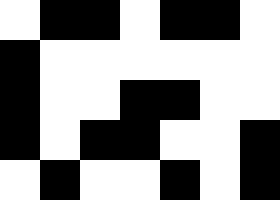[["white", "black", "black", "white", "black", "black", "white"], ["black", "white", "white", "white", "white", "white", "white"], ["black", "white", "white", "black", "black", "white", "white"], ["black", "white", "black", "black", "white", "white", "black"], ["white", "black", "white", "white", "black", "white", "black"]]